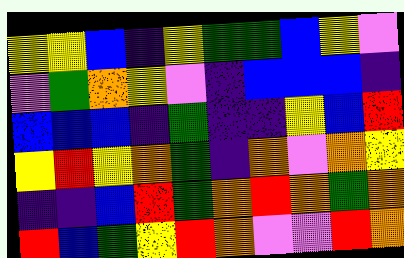[["yellow", "yellow", "blue", "indigo", "yellow", "green", "green", "blue", "yellow", "violet"], ["violet", "green", "orange", "yellow", "violet", "indigo", "blue", "blue", "blue", "indigo"], ["blue", "blue", "blue", "indigo", "green", "indigo", "indigo", "yellow", "blue", "red"], ["yellow", "red", "yellow", "orange", "green", "indigo", "orange", "violet", "orange", "yellow"], ["indigo", "indigo", "blue", "red", "green", "orange", "red", "orange", "green", "orange"], ["red", "blue", "green", "yellow", "red", "orange", "violet", "violet", "red", "orange"]]